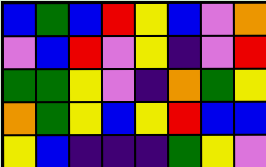[["blue", "green", "blue", "red", "yellow", "blue", "violet", "orange"], ["violet", "blue", "red", "violet", "yellow", "indigo", "violet", "red"], ["green", "green", "yellow", "violet", "indigo", "orange", "green", "yellow"], ["orange", "green", "yellow", "blue", "yellow", "red", "blue", "blue"], ["yellow", "blue", "indigo", "indigo", "indigo", "green", "yellow", "violet"]]